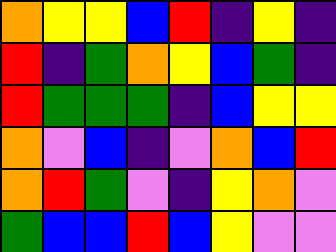[["orange", "yellow", "yellow", "blue", "red", "indigo", "yellow", "indigo"], ["red", "indigo", "green", "orange", "yellow", "blue", "green", "indigo"], ["red", "green", "green", "green", "indigo", "blue", "yellow", "yellow"], ["orange", "violet", "blue", "indigo", "violet", "orange", "blue", "red"], ["orange", "red", "green", "violet", "indigo", "yellow", "orange", "violet"], ["green", "blue", "blue", "red", "blue", "yellow", "violet", "violet"]]